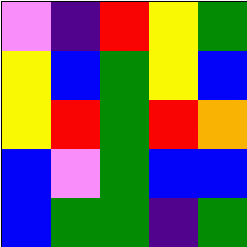[["violet", "indigo", "red", "yellow", "green"], ["yellow", "blue", "green", "yellow", "blue"], ["yellow", "red", "green", "red", "orange"], ["blue", "violet", "green", "blue", "blue"], ["blue", "green", "green", "indigo", "green"]]